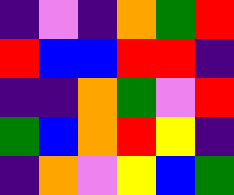[["indigo", "violet", "indigo", "orange", "green", "red"], ["red", "blue", "blue", "red", "red", "indigo"], ["indigo", "indigo", "orange", "green", "violet", "red"], ["green", "blue", "orange", "red", "yellow", "indigo"], ["indigo", "orange", "violet", "yellow", "blue", "green"]]